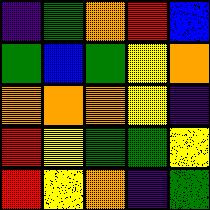[["indigo", "green", "orange", "red", "blue"], ["green", "blue", "green", "yellow", "orange"], ["orange", "orange", "orange", "yellow", "indigo"], ["red", "yellow", "green", "green", "yellow"], ["red", "yellow", "orange", "indigo", "green"]]